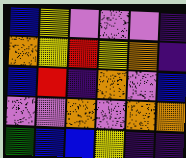[["blue", "yellow", "violet", "violet", "violet", "indigo"], ["orange", "yellow", "red", "yellow", "orange", "indigo"], ["blue", "red", "indigo", "orange", "violet", "blue"], ["violet", "violet", "orange", "violet", "orange", "orange"], ["green", "blue", "blue", "yellow", "indigo", "indigo"]]